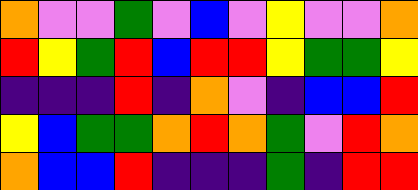[["orange", "violet", "violet", "green", "violet", "blue", "violet", "yellow", "violet", "violet", "orange"], ["red", "yellow", "green", "red", "blue", "red", "red", "yellow", "green", "green", "yellow"], ["indigo", "indigo", "indigo", "red", "indigo", "orange", "violet", "indigo", "blue", "blue", "red"], ["yellow", "blue", "green", "green", "orange", "red", "orange", "green", "violet", "red", "orange"], ["orange", "blue", "blue", "red", "indigo", "indigo", "indigo", "green", "indigo", "red", "red"]]